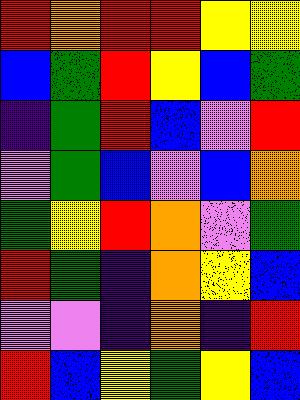[["red", "orange", "red", "red", "yellow", "yellow"], ["blue", "green", "red", "yellow", "blue", "green"], ["indigo", "green", "red", "blue", "violet", "red"], ["violet", "green", "blue", "violet", "blue", "orange"], ["green", "yellow", "red", "orange", "violet", "green"], ["red", "green", "indigo", "orange", "yellow", "blue"], ["violet", "violet", "indigo", "orange", "indigo", "red"], ["red", "blue", "yellow", "green", "yellow", "blue"]]